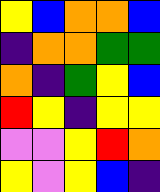[["yellow", "blue", "orange", "orange", "blue"], ["indigo", "orange", "orange", "green", "green"], ["orange", "indigo", "green", "yellow", "blue"], ["red", "yellow", "indigo", "yellow", "yellow"], ["violet", "violet", "yellow", "red", "orange"], ["yellow", "violet", "yellow", "blue", "indigo"]]